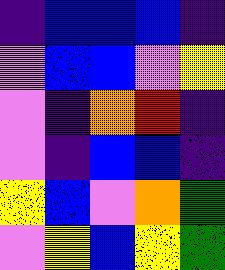[["indigo", "blue", "blue", "blue", "indigo"], ["violet", "blue", "blue", "violet", "yellow"], ["violet", "indigo", "orange", "red", "indigo"], ["violet", "indigo", "blue", "blue", "indigo"], ["yellow", "blue", "violet", "orange", "green"], ["violet", "yellow", "blue", "yellow", "green"]]